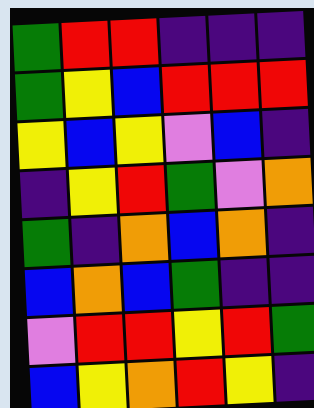[["green", "red", "red", "indigo", "indigo", "indigo"], ["green", "yellow", "blue", "red", "red", "red"], ["yellow", "blue", "yellow", "violet", "blue", "indigo"], ["indigo", "yellow", "red", "green", "violet", "orange"], ["green", "indigo", "orange", "blue", "orange", "indigo"], ["blue", "orange", "blue", "green", "indigo", "indigo"], ["violet", "red", "red", "yellow", "red", "green"], ["blue", "yellow", "orange", "red", "yellow", "indigo"]]